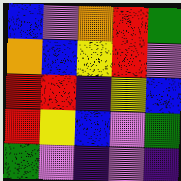[["blue", "violet", "orange", "red", "green"], ["orange", "blue", "yellow", "red", "violet"], ["red", "red", "indigo", "yellow", "blue"], ["red", "yellow", "blue", "violet", "green"], ["green", "violet", "indigo", "violet", "indigo"]]